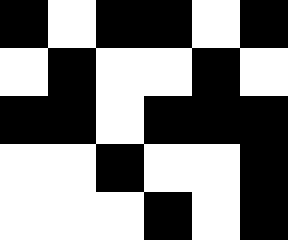[["black", "white", "black", "black", "white", "black"], ["white", "black", "white", "white", "black", "white"], ["black", "black", "white", "black", "black", "black"], ["white", "white", "black", "white", "white", "black"], ["white", "white", "white", "black", "white", "black"]]